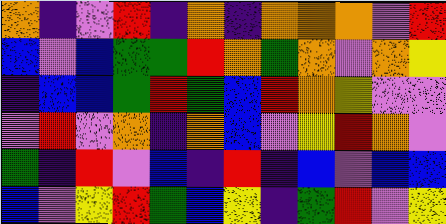[["orange", "indigo", "violet", "red", "indigo", "orange", "indigo", "orange", "orange", "orange", "violet", "red"], ["blue", "violet", "blue", "green", "green", "red", "orange", "green", "orange", "violet", "orange", "yellow"], ["indigo", "blue", "blue", "green", "red", "green", "blue", "red", "orange", "yellow", "violet", "violet"], ["violet", "red", "violet", "orange", "indigo", "orange", "blue", "violet", "yellow", "red", "orange", "violet"], ["green", "indigo", "red", "violet", "blue", "indigo", "red", "indigo", "blue", "violet", "blue", "blue"], ["blue", "violet", "yellow", "red", "green", "blue", "yellow", "indigo", "green", "red", "violet", "yellow"]]